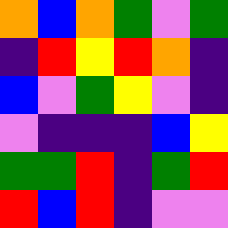[["orange", "blue", "orange", "green", "violet", "green"], ["indigo", "red", "yellow", "red", "orange", "indigo"], ["blue", "violet", "green", "yellow", "violet", "indigo"], ["violet", "indigo", "indigo", "indigo", "blue", "yellow"], ["green", "green", "red", "indigo", "green", "red"], ["red", "blue", "red", "indigo", "violet", "violet"]]